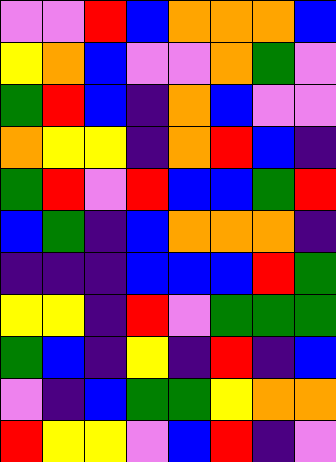[["violet", "violet", "red", "blue", "orange", "orange", "orange", "blue"], ["yellow", "orange", "blue", "violet", "violet", "orange", "green", "violet"], ["green", "red", "blue", "indigo", "orange", "blue", "violet", "violet"], ["orange", "yellow", "yellow", "indigo", "orange", "red", "blue", "indigo"], ["green", "red", "violet", "red", "blue", "blue", "green", "red"], ["blue", "green", "indigo", "blue", "orange", "orange", "orange", "indigo"], ["indigo", "indigo", "indigo", "blue", "blue", "blue", "red", "green"], ["yellow", "yellow", "indigo", "red", "violet", "green", "green", "green"], ["green", "blue", "indigo", "yellow", "indigo", "red", "indigo", "blue"], ["violet", "indigo", "blue", "green", "green", "yellow", "orange", "orange"], ["red", "yellow", "yellow", "violet", "blue", "red", "indigo", "violet"]]